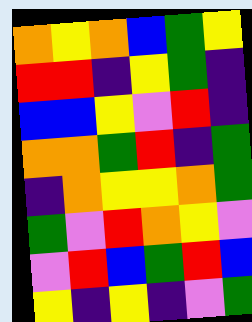[["orange", "yellow", "orange", "blue", "green", "yellow"], ["red", "red", "indigo", "yellow", "green", "indigo"], ["blue", "blue", "yellow", "violet", "red", "indigo"], ["orange", "orange", "green", "red", "indigo", "green"], ["indigo", "orange", "yellow", "yellow", "orange", "green"], ["green", "violet", "red", "orange", "yellow", "violet"], ["violet", "red", "blue", "green", "red", "blue"], ["yellow", "indigo", "yellow", "indigo", "violet", "green"]]